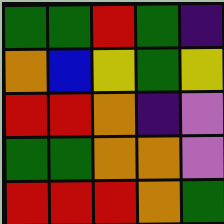[["green", "green", "red", "green", "indigo"], ["orange", "blue", "yellow", "green", "yellow"], ["red", "red", "orange", "indigo", "violet"], ["green", "green", "orange", "orange", "violet"], ["red", "red", "red", "orange", "green"]]